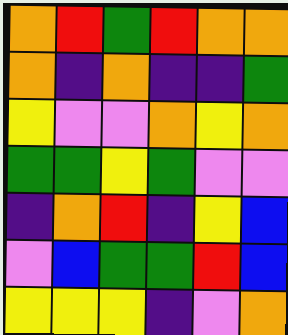[["orange", "red", "green", "red", "orange", "orange"], ["orange", "indigo", "orange", "indigo", "indigo", "green"], ["yellow", "violet", "violet", "orange", "yellow", "orange"], ["green", "green", "yellow", "green", "violet", "violet"], ["indigo", "orange", "red", "indigo", "yellow", "blue"], ["violet", "blue", "green", "green", "red", "blue"], ["yellow", "yellow", "yellow", "indigo", "violet", "orange"]]